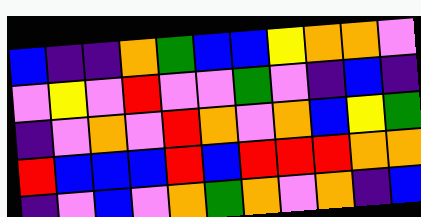[["blue", "indigo", "indigo", "orange", "green", "blue", "blue", "yellow", "orange", "orange", "violet"], ["violet", "yellow", "violet", "red", "violet", "violet", "green", "violet", "indigo", "blue", "indigo"], ["indigo", "violet", "orange", "violet", "red", "orange", "violet", "orange", "blue", "yellow", "green"], ["red", "blue", "blue", "blue", "red", "blue", "red", "red", "red", "orange", "orange"], ["indigo", "violet", "blue", "violet", "orange", "green", "orange", "violet", "orange", "indigo", "blue"]]